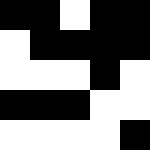[["black", "black", "white", "black", "black"], ["white", "black", "black", "black", "black"], ["white", "white", "white", "black", "white"], ["black", "black", "black", "white", "white"], ["white", "white", "white", "white", "black"]]